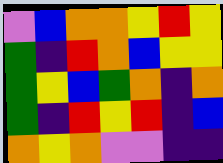[["violet", "blue", "orange", "orange", "yellow", "red", "yellow"], ["green", "indigo", "red", "orange", "blue", "yellow", "yellow"], ["green", "yellow", "blue", "green", "orange", "indigo", "orange"], ["green", "indigo", "red", "yellow", "red", "indigo", "blue"], ["orange", "yellow", "orange", "violet", "violet", "indigo", "indigo"]]